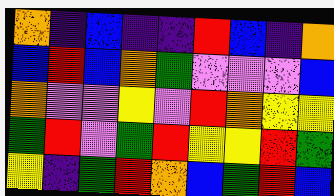[["orange", "indigo", "blue", "indigo", "indigo", "red", "blue", "indigo", "orange"], ["blue", "red", "blue", "orange", "green", "violet", "violet", "violet", "blue"], ["orange", "violet", "violet", "yellow", "violet", "red", "orange", "yellow", "yellow"], ["green", "red", "violet", "green", "red", "yellow", "yellow", "red", "green"], ["yellow", "indigo", "green", "red", "orange", "blue", "green", "red", "blue"]]